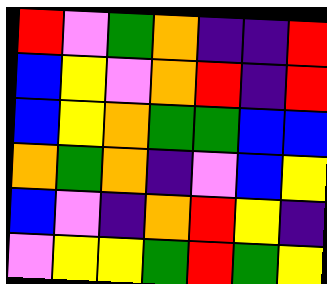[["red", "violet", "green", "orange", "indigo", "indigo", "red"], ["blue", "yellow", "violet", "orange", "red", "indigo", "red"], ["blue", "yellow", "orange", "green", "green", "blue", "blue"], ["orange", "green", "orange", "indigo", "violet", "blue", "yellow"], ["blue", "violet", "indigo", "orange", "red", "yellow", "indigo"], ["violet", "yellow", "yellow", "green", "red", "green", "yellow"]]